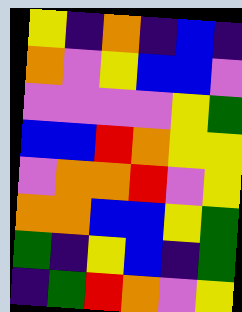[["yellow", "indigo", "orange", "indigo", "blue", "indigo"], ["orange", "violet", "yellow", "blue", "blue", "violet"], ["violet", "violet", "violet", "violet", "yellow", "green"], ["blue", "blue", "red", "orange", "yellow", "yellow"], ["violet", "orange", "orange", "red", "violet", "yellow"], ["orange", "orange", "blue", "blue", "yellow", "green"], ["green", "indigo", "yellow", "blue", "indigo", "green"], ["indigo", "green", "red", "orange", "violet", "yellow"]]